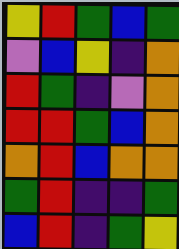[["yellow", "red", "green", "blue", "green"], ["violet", "blue", "yellow", "indigo", "orange"], ["red", "green", "indigo", "violet", "orange"], ["red", "red", "green", "blue", "orange"], ["orange", "red", "blue", "orange", "orange"], ["green", "red", "indigo", "indigo", "green"], ["blue", "red", "indigo", "green", "yellow"]]